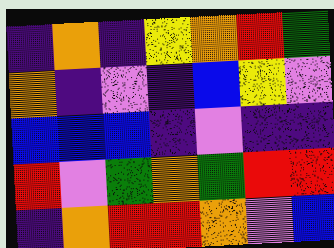[["indigo", "orange", "indigo", "yellow", "orange", "red", "green"], ["orange", "indigo", "violet", "indigo", "blue", "yellow", "violet"], ["blue", "blue", "blue", "indigo", "violet", "indigo", "indigo"], ["red", "violet", "green", "orange", "green", "red", "red"], ["indigo", "orange", "red", "red", "orange", "violet", "blue"]]